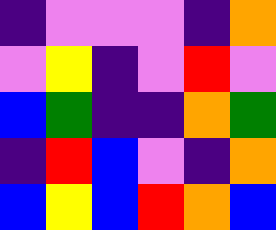[["indigo", "violet", "violet", "violet", "indigo", "orange"], ["violet", "yellow", "indigo", "violet", "red", "violet"], ["blue", "green", "indigo", "indigo", "orange", "green"], ["indigo", "red", "blue", "violet", "indigo", "orange"], ["blue", "yellow", "blue", "red", "orange", "blue"]]